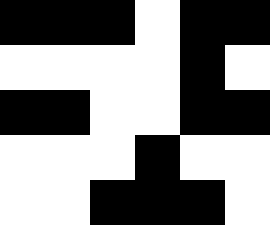[["black", "black", "black", "white", "black", "black"], ["white", "white", "white", "white", "black", "white"], ["black", "black", "white", "white", "black", "black"], ["white", "white", "white", "black", "white", "white"], ["white", "white", "black", "black", "black", "white"]]